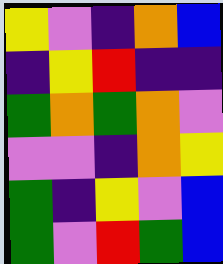[["yellow", "violet", "indigo", "orange", "blue"], ["indigo", "yellow", "red", "indigo", "indigo"], ["green", "orange", "green", "orange", "violet"], ["violet", "violet", "indigo", "orange", "yellow"], ["green", "indigo", "yellow", "violet", "blue"], ["green", "violet", "red", "green", "blue"]]